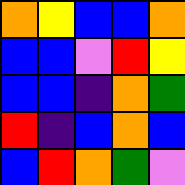[["orange", "yellow", "blue", "blue", "orange"], ["blue", "blue", "violet", "red", "yellow"], ["blue", "blue", "indigo", "orange", "green"], ["red", "indigo", "blue", "orange", "blue"], ["blue", "red", "orange", "green", "violet"]]